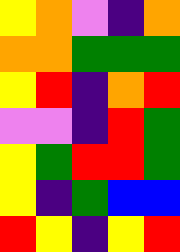[["yellow", "orange", "violet", "indigo", "orange"], ["orange", "orange", "green", "green", "green"], ["yellow", "red", "indigo", "orange", "red"], ["violet", "violet", "indigo", "red", "green"], ["yellow", "green", "red", "red", "green"], ["yellow", "indigo", "green", "blue", "blue"], ["red", "yellow", "indigo", "yellow", "red"]]